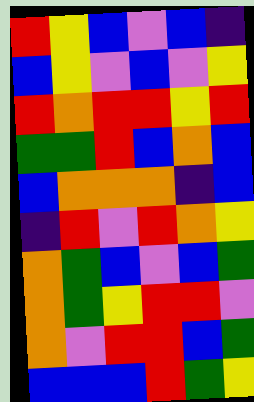[["red", "yellow", "blue", "violet", "blue", "indigo"], ["blue", "yellow", "violet", "blue", "violet", "yellow"], ["red", "orange", "red", "red", "yellow", "red"], ["green", "green", "red", "blue", "orange", "blue"], ["blue", "orange", "orange", "orange", "indigo", "blue"], ["indigo", "red", "violet", "red", "orange", "yellow"], ["orange", "green", "blue", "violet", "blue", "green"], ["orange", "green", "yellow", "red", "red", "violet"], ["orange", "violet", "red", "red", "blue", "green"], ["blue", "blue", "blue", "red", "green", "yellow"]]